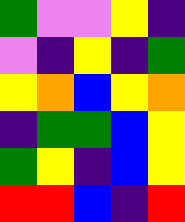[["green", "violet", "violet", "yellow", "indigo"], ["violet", "indigo", "yellow", "indigo", "green"], ["yellow", "orange", "blue", "yellow", "orange"], ["indigo", "green", "green", "blue", "yellow"], ["green", "yellow", "indigo", "blue", "yellow"], ["red", "red", "blue", "indigo", "red"]]